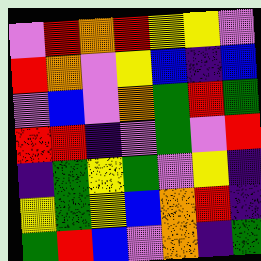[["violet", "red", "orange", "red", "yellow", "yellow", "violet"], ["red", "orange", "violet", "yellow", "blue", "indigo", "blue"], ["violet", "blue", "violet", "orange", "green", "red", "green"], ["red", "red", "indigo", "violet", "green", "violet", "red"], ["indigo", "green", "yellow", "green", "violet", "yellow", "indigo"], ["yellow", "green", "yellow", "blue", "orange", "red", "indigo"], ["green", "red", "blue", "violet", "orange", "indigo", "green"]]